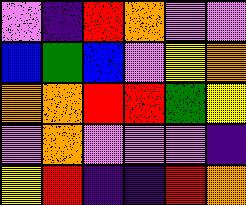[["violet", "indigo", "red", "orange", "violet", "violet"], ["blue", "green", "blue", "violet", "yellow", "orange"], ["orange", "orange", "red", "red", "green", "yellow"], ["violet", "orange", "violet", "violet", "violet", "indigo"], ["yellow", "red", "indigo", "indigo", "red", "orange"]]